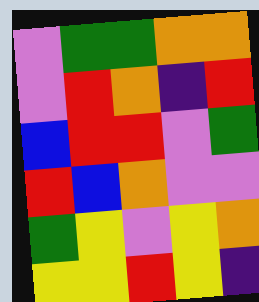[["violet", "green", "green", "orange", "orange"], ["violet", "red", "orange", "indigo", "red"], ["blue", "red", "red", "violet", "green"], ["red", "blue", "orange", "violet", "violet"], ["green", "yellow", "violet", "yellow", "orange"], ["yellow", "yellow", "red", "yellow", "indigo"]]